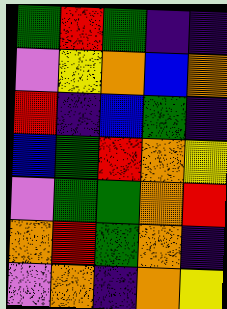[["green", "red", "green", "indigo", "indigo"], ["violet", "yellow", "orange", "blue", "orange"], ["red", "indigo", "blue", "green", "indigo"], ["blue", "green", "red", "orange", "yellow"], ["violet", "green", "green", "orange", "red"], ["orange", "red", "green", "orange", "indigo"], ["violet", "orange", "indigo", "orange", "yellow"]]